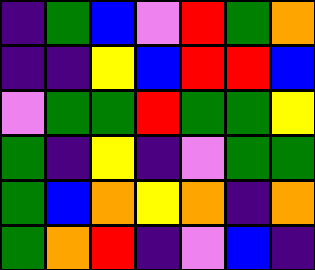[["indigo", "green", "blue", "violet", "red", "green", "orange"], ["indigo", "indigo", "yellow", "blue", "red", "red", "blue"], ["violet", "green", "green", "red", "green", "green", "yellow"], ["green", "indigo", "yellow", "indigo", "violet", "green", "green"], ["green", "blue", "orange", "yellow", "orange", "indigo", "orange"], ["green", "orange", "red", "indigo", "violet", "blue", "indigo"]]